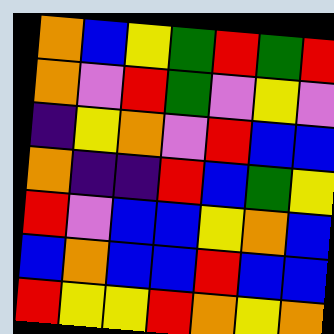[["orange", "blue", "yellow", "green", "red", "green", "red"], ["orange", "violet", "red", "green", "violet", "yellow", "violet"], ["indigo", "yellow", "orange", "violet", "red", "blue", "blue"], ["orange", "indigo", "indigo", "red", "blue", "green", "yellow"], ["red", "violet", "blue", "blue", "yellow", "orange", "blue"], ["blue", "orange", "blue", "blue", "red", "blue", "blue"], ["red", "yellow", "yellow", "red", "orange", "yellow", "orange"]]